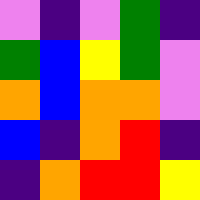[["violet", "indigo", "violet", "green", "indigo"], ["green", "blue", "yellow", "green", "violet"], ["orange", "blue", "orange", "orange", "violet"], ["blue", "indigo", "orange", "red", "indigo"], ["indigo", "orange", "red", "red", "yellow"]]